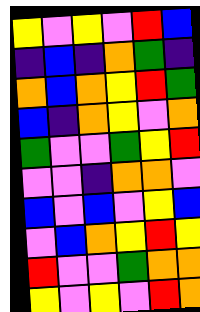[["yellow", "violet", "yellow", "violet", "red", "blue"], ["indigo", "blue", "indigo", "orange", "green", "indigo"], ["orange", "blue", "orange", "yellow", "red", "green"], ["blue", "indigo", "orange", "yellow", "violet", "orange"], ["green", "violet", "violet", "green", "yellow", "red"], ["violet", "violet", "indigo", "orange", "orange", "violet"], ["blue", "violet", "blue", "violet", "yellow", "blue"], ["violet", "blue", "orange", "yellow", "red", "yellow"], ["red", "violet", "violet", "green", "orange", "orange"], ["yellow", "violet", "yellow", "violet", "red", "orange"]]